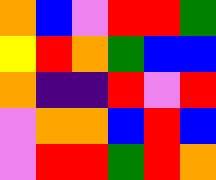[["orange", "blue", "violet", "red", "red", "green"], ["yellow", "red", "orange", "green", "blue", "blue"], ["orange", "indigo", "indigo", "red", "violet", "red"], ["violet", "orange", "orange", "blue", "red", "blue"], ["violet", "red", "red", "green", "red", "orange"]]